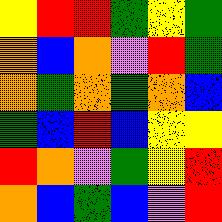[["yellow", "red", "red", "green", "yellow", "green"], ["orange", "blue", "orange", "violet", "red", "green"], ["orange", "green", "orange", "green", "orange", "blue"], ["green", "blue", "red", "blue", "yellow", "yellow"], ["red", "orange", "violet", "green", "yellow", "red"], ["orange", "blue", "green", "blue", "violet", "red"]]